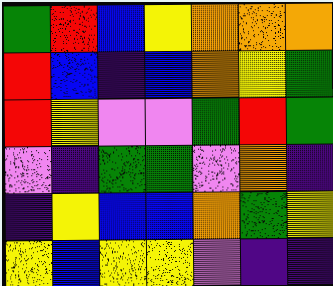[["green", "red", "blue", "yellow", "orange", "orange", "orange"], ["red", "blue", "indigo", "blue", "orange", "yellow", "green"], ["red", "yellow", "violet", "violet", "green", "red", "green"], ["violet", "indigo", "green", "green", "violet", "orange", "indigo"], ["indigo", "yellow", "blue", "blue", "orange", "green", "yellow"], ["yellow", "blue", "yellow", "yellow", "violet", "indigo", "indigo"]]